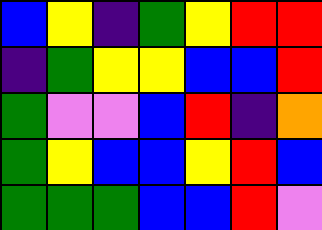[["blue", "yellow", "indigo", "green", "yellow", "red", "red"], ["indigo", "green", "yellow", "yellow", "blue", "blue", "red"], ["green", "violet", "violet", "blue", "red", "indigo", "orange"], ["green", "yellow", "blue", "blue", "yellow", "red", "blue"], ["green", "green", "green", "blue", "blue", "red", "violet"]]